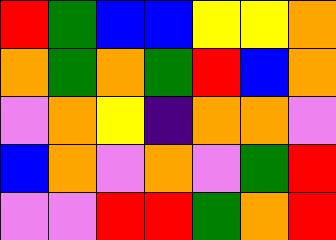[["red", "green", "blue", "blue", "yellow", "yellow", "orange"], ["orange", "green", "orange", "green", "red", "blue", "orange"], ["violet", "orange", "yellow", "indigo", "orange", "orange", "violet"], ["blue", "orange", "violet", "orange", "violet", "green", "red"], ["violet", "violet", "red", "red", "green", "orange", "red"]]